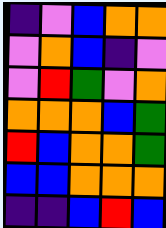[["indigo", "violet", "blue", "orange", "orange"], ["violet", "orange", "blue", "indigo", "violet"], ["violet", "red", "green", "violet", "orange"], ["orange", "orange", "orange", "blue", "green"], ["red", "blue", "orange", "orange", "green"], ["blue", "blue", "orange", "orange", "orange"], ["indigo", "indigo", "blue", "red", "blue"]]